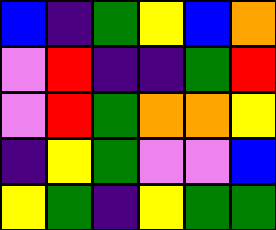[["blue", "indigo", "green", "yellow", "blue", "orange"], ["violet", "red", "indigo", "indigo", "green", "red"], ["violet", "red", "green", "orange", "orange", "yellow"], ["indigo", "yellow", "green", "violet", "violet", "blue"], ["yellow", "green", "indigo", "yellow", "green", "green"]]